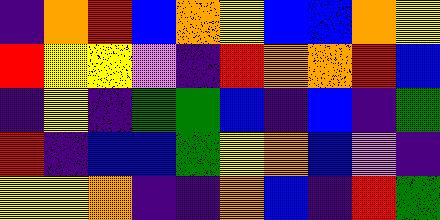[["indigo", "orange", "red", "blue", "orange", "yellow", "blue", "blue", "orange", "yellow"], ["red", "yellow", "yellow", "violet", "indigo", "red", "orange", "orange", "red", "blue"], ["indigo", "yellow", "indigo", "green", "green", "blue", "indigo", "blue", "indigo", "green"], ["red", "indigo", "blue", "blue", "green", "yellow", "orange", "blue", "violet", "indigo"], ["yellow", "yellow", "orange", "indigo", "indigo", "orange", "blue", "indigo", "red", "green"]]